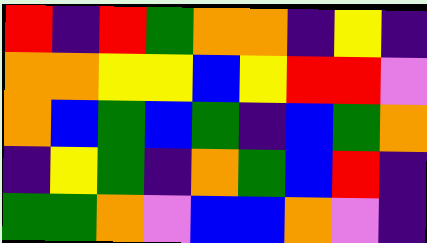[["red", "indigo", "red", "green", "orange", "orange", "indigo", "yellow", "indigo"], ["orange", "orange", "yellow", "yellow", "blue", "yellow", "red", "red", "violet"], ["orange", "blue", "green", "blue", "green", "indigo", "blue", "green", "orange"], ["indigo", "yellow", "green", "indigo", "orange", "green", "blue", "red", "indigo"], ["green", "green", "orange", "violet", "blue", "blue", "orange", "violet", "indigo"]]